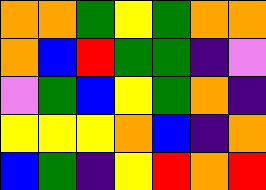[["orange", "orange", "green", "yellow", "green", "orange", "orange"], ["orange", "blue", "red", "green", "green", "indigo", "violet"], ["violet", "green", "blue", "yellow", "green", "orange", "indigo"], ["yellow", "yellow", "yellow", "orange", "blue", "indigo", "orange"], ["blue", "green", "indigo", "yellow", "red", "orange", "red"]]